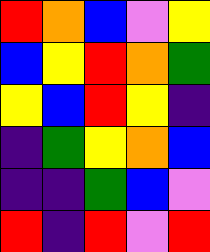[["red", "orange", "blue", "violet", "yellow"], ["blue", "yellow", "red", "orange", "green"], ["yellow", "blue", "red", "yellow", "indigo"], ["indigo", "green", "yellow", "orange", "blue"], ["indigo", "indigo", "green", "blue", "violet"], ["red", "indigo", "red", "violet", "red"]]